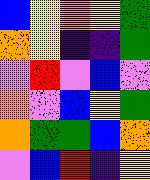[["blue", "yellow", "orange", "yellow", "green"], ["orange", "yellow", "indigo", "indigo", "green"], ["violet", "red", "violet", "blue", "violet"], ["orange", "violet", "blue", "yellow", "green"], ["orange", "green", "green", "blue", "orange"], ["violet", "blue", "red", "indigo", "yellow"]]